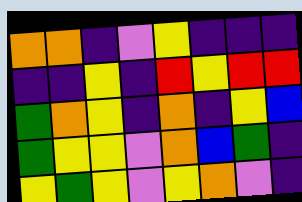[["orange", "orange", "indigo", "violet", "yellow", "indigo", "indigo", "indigo"], ["indigo", "indigo", "yellow", "indigo", "red", "yellow", "red", "red"], ["green", "orange", "yellow", "indigo", "orange", "indigo", "yellow", "blue"], ["green", "yellow", "yellow", "violet", "orange", "blue", "green", "indigo"], ["yellow", "green", "yellow", "violet", "yellow", "orange", "violet", "indigo"]]